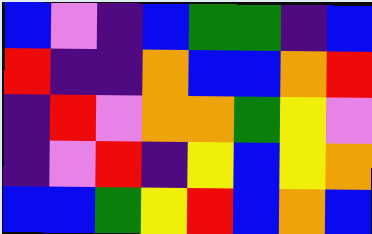[["blue", "violet", "indigo", "blue", "green", "green", "indigo", "blue"], ["red", "indigo", "indigo", "orange", "blue", "blue", "orange", "red"], ["indigo", "red", "violet", "orange", "orange", "green", "yellow", "violet"], ["indigo", "violet", "red", "indigo", "yellow", "blue", "yellow", "orange"], ["blue", "blue", "green", "yellow", "red", "blue", "orange", "blue"]]